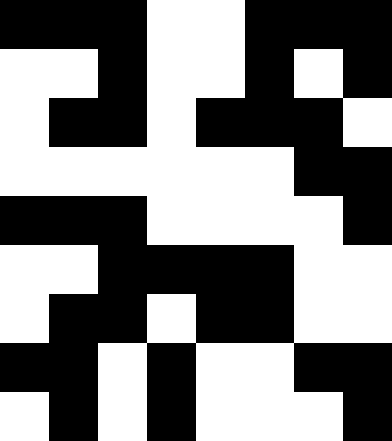[["black", "black", "black", "white", "white", "black", "black", "black"], ["white", "white", "black", "white", "white", "black", "white", "black"], ["white", "black", "black", "white", "black", "black", "black", "white"], ["white", "white", "white", "white", "white", "white", "black", "black"], ["black", "black", "black", "white", "white", "white", "white", "black"], ["white", "white", "black", "black", "black", "black", "white", "white"], ["white", "black", "black", "white", "black", "black", "white", "white"], ["black", "black", "white", "black", "white", "white", "black", "black"], ["white", "black", "white", "black", "white", "white", "white", "black"]]